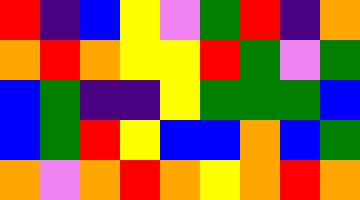[["red", "indigo", "blue", "yellow", "violet", "green", "red", "indigo", "orange"], ["orange", "red", "orange", "yellow", "yellow", "red", "green", "violet", "green"], ["blue", "green", "indigo", "indigo", "yellow", "green", "green", "green", "blue"], ["blue", "green", "red", "yellow", "blue", "blue", "orange", "blue", "green"], ["orange", "violet", "orange", "red", "orange", "yellow", "orange", "red", "orange"]]